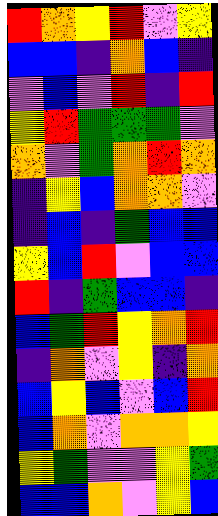[["red", "orange", "yellow", "red", "violet", "yellow"], ["blue", "blue", "indigo", "orange", "blue", "indigo"], ["violet", "blue", "violet", "red", "indigo", "red"], ["yellow", "red", "green", "green", "green", "violet"], ["orange", "violet", "green", "orange", "red", "orange"], ["indigo", "yellow", "blue", "orange", "orange", "violet"], ["indigo", "blue", "indigo", "green", "blue", "blue"], ["yellow", "blue", "red", "violet", "blue", "blue"], ["red", "indigo", "green", "blue", "blue", "indigo"], ["blue", "green", "red", "yellow", "orange", "red"], ["indigo", "orange", "violet", "yellow", "indigo", "orange"], ["blue", "yellow", "blue", "violet", "blue", "red"], ["blue", "orange", "violet", "orange", "orange", "yellow"], ["yellow", "green", "violet", "violet", "yellow", "green"], ["blue", "blue", "orange", "violet", "yellow", "blue"]]